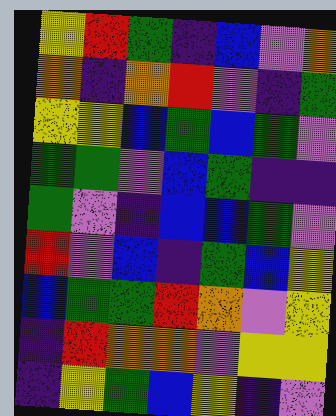[["yellow", "red", "green", "indigo", "blue", "violet", "orange"], ["orange", "indigo", "orange", "red", "violet", "indigo", "green"], ["yellow", "yellow", "blue", "green", "blue", "green", "violet"], ["green", "green", "violet", "blue", "green", "indigo", "indigo"], ["green", "violet", "indigo", "blue", "blue", "green", "violet"], ["red", "violet", "blue", "indigo", "green", "blue", "yellow"], ["blue", "green", "green", "red", "orange", "violet", "yellow"], ["indigo", "red", "orange", "orange", "violet", "yellow", "yellow"], ["indigo", "yellow", "green", "blue", "yellow", "indigo", "violet"]]